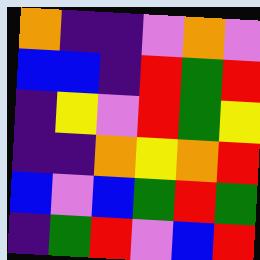[["orange", "indigo", "indigo", "violet", "orange", "violet"], ["blue", "blue", "indigo", "red", "green", "red"], ["indigo", "yellow", "violet", "red", "green", "yellow"], ["indigo", "indigo", "orange", "yellow", "orange", "red"], ["blue", "violet", "blue", "green", "red", "green"], ["indigo", "green", "red", "violet", "blue", "red"]]